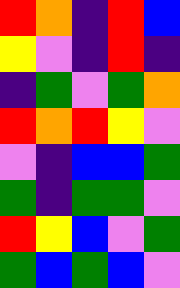[["red", "orange", "indigo", "red", "blue"], ["yellow", "violet", "indigo", "red", "indigo"], ["indigo", "green", "violet", "green", "orange"], ["red", "orange", "red", "yellow", "violet"], ["violet", "indigo", "blue", "blue", "green"], ["green", "indigo", "green", "green", "violet"], ["red", "yellow", "blue", "violet", "green"], ["green", "blue", "green", "blue", "violet"]]